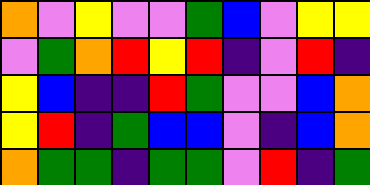[["orange", "violet", "yellow", "violet", "violet", "green", "blue", "violet", "yellow", "yellow"], ["violet", "green", "orange", "red", "yellow", "red", "indigo", "violet", "red", "indigo"], ["yellow", "blue", "indigo", "indigo", "red", "green", "violet", "violet", "blue", "orange"], ["yellow", "red", "indigo", "green", "blue", "blue", "violet", "indigo", "blue", "orange"], ["orange", "green", "green", "indigo", "green", "green", "violet", "red", "indigo", "green"]]